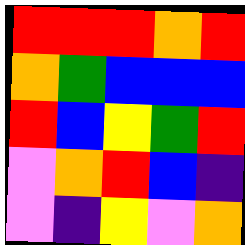[["red", "red", "red", "orange", "red"], ["orange", "green", "blue", "blue", "blue"], ["red", "blue", "yellow", "green", "red"], ["violet", "orange", "red", "blue", "indigo"], ["violet", "indigo", "yellow", "violet", "orange"]]